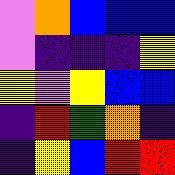[["violet", "orange", "blue", "blue", "blue"], ["violet", "indigo", "indigo", "indigo", "yellow"], ["yellow", "violet", "yellow", "blue", "blue"], ["indigo", "red", "green", "orange", "indigo"], ["indigo", "yellow", "blue", "red", "red"]]